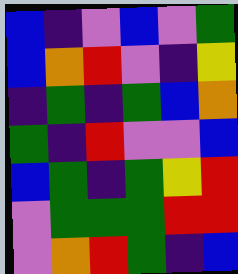[["blue", "indigo", "violet", "blue", "violet", "green"], ["blue", "orange", "red", "violet", "indigo", "yellow"], ["indigo", "green", "indigo", "green", "blue", "orange"], ["green", "indigo", "red", "violet", "violet", "blue"], ["blue", "green", "indigo", "green", "yellow", "red"], ["violet", "green", "green", "green", "red", "red"], ["violet", "orange", "red", "green", "indigo", "blue"]]